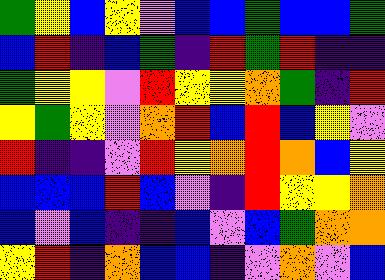[["green", "yellow", "blue", "yellow", "violet", "blue", "blue", "green", "blue", "blue", "green"], ["blue", "red", "indigo", "blue", "green", "indigo", "red", "green", "red", "indigo", "indigo"], ["green", "yellow", "yellow", "violet", "red", "yellow", "yellow", "orange", "green", "indigo", "red"], ["yellow", "green", "yellow", "violet", "orange", "red", "blue", "red", "blue", "yellow", "violet"], ["red", "indigo", "indigo", "violet", "red", "yellow", "orange", "red", "orange", "blue", "yellow"], ["blue", "blue", "blue", "red", "blue", "violet", "indigo", "red", "yellow", "yellow", "orange"], ["blue", "violet", "blue", "indigo", "indigo", "blue", "violet", "blue", "green", "orange", "orange"], ["yellow", "red", "indigo", "orange", "blue", "blue", "indigo", "violet", "orange", "violet", "blue"]]